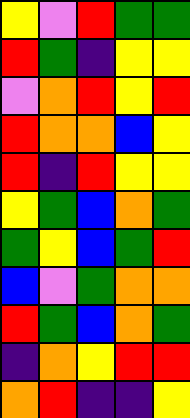[["yellow", "violet", "red", "green", "green"], ["red", "green", "indigo", "yellow", "yellow"], ["violet", "orange", "red", "yellow", "red"], ["red", "orange", "orange", "blue", "yellow"], ["red", "indigo", "red", "yellow", "yellow"], ["yellow", "green", "blue", "orange", "green"], ["green", "yellow", "blue", "green", "red"], ["blue", "violet", "green", "orange", "orange"], ["red", "green", "blue", "orange", "green"], ["indigo", "orange", "yellow", "red", "red"], ["orange", "red", "indigo", "indigo", "yellow"]]